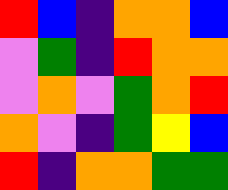[["red", "blue", "indigo", "orange", "orange", "blue"], ["violet", "green", "indigo", "red", "orange", "orange"], ["violet", "orange", "violet", "green", "orange", "red"], ["orange", "violet", "indigo", "green", "yellow", "blue"], ["red", "indigo", "orange", "orange", "green", "green"]]